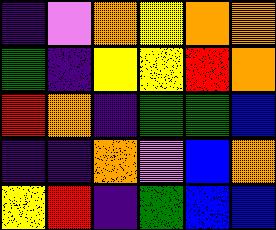[["indigo", "violet", "orange", "yellow", "orange", "orange"], ["green", "indigo", "yellow", "yellow", "red", "orange"], ["red", "orange", "indigo", "green", "green", "blue"], ["indigo", "indigo", "orange", "violet", "blue", "orange"], ["yellow", "red", "indigo", "green", "blue", "blue"]]